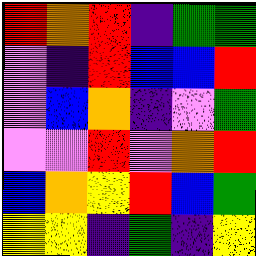[["red", "orange", "red", "indigo", "green", "green"], ["violet", "indigo", "red", "blue", "blue", "red"], ["violet", "blue", "orange", "indigo", "violet", "green"], ["violet", "violet", "red", "violet", "orange", "red"], ["blue", "orange", "yellow", "red", "blue", "green"], ["yellow", "yellow", "indigo", "green", "indigo", "yellow"]]